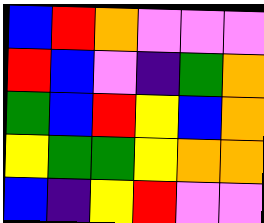[["blue", "red", "orange", "violet", "violet", "violet"], ["red", "blue", "violet", "indigo", "green", "orange"], ["green", "blue", "red", "yellow", "blue", "orange"], ["yellow", "green", "green", "yellow", "orange", "orange"], ["blue", "indigo", "yellow", "red", "violet", "violet"]]